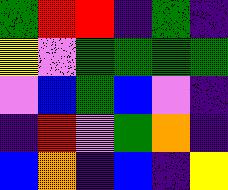[["green", "red", "red", "indigo", "green", "indigo"], ["yellow", "violet", "green", "green", "green", "green"], ["violet", "blue", "green", "blue", "violet", "indigo"], ["indigo", "red", "violet", "green", "orange", "indigo"], ["blue", "orange", "indigo", "blue", "indigo", "yellow"]]